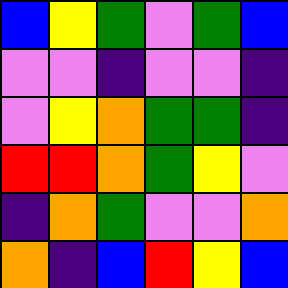[["blue", "yellow", "green", "violet", "green", "blue"], ["violet", "violet", "indigo", "violet", "violet", "indigo"], ["violet", "yellow", "orange", "green", "green", "indigo"], ["red", "red", "orange", "green", "yellow", "violet"], ["indigo", "orange", "green", "violet", "violet", "orange"], ["orange", "indigo", "blue", "red", "yellow", "blue"]]